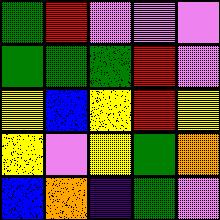[["green", "red", "violet", "violet", "violet"], ["green", "green", "green", "red", "violet"], ["yellow", "blue", "yellow", "red", "yellow"], ["yellow", "violet", "yellow", "green", "orange"], ["blue", "orange", "indigo", "green", "violet"]]